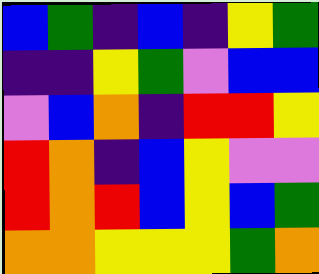[["blue", "green", "indigo", "blue", "indigo", "yellow", "green"], ["indigo", "indigo", "yellow", "green", "violet", "blue", "blue"], ["violet", "blue", "orange", "indigo", "red", "red", "yellow"], ["red", "orange", "indigo", "blue", "yellow", "violet", "violet"], ["red", "orange", "red", "blue", "yellow", "blue", "green"], ["orange", "orange", "yellow", "yellow", "yellow", "green", "orange"]]